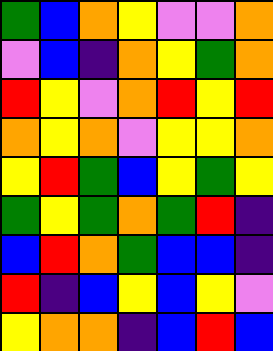[["green", "blue", "orange", "yellow", "violet", "violet", "orange"], ["violet", "blue", "indigo", "orange", "yellow", "green", "orange"], ["red", "yellow", "violet", "orange", "red", "yellow", "red"], ["orange", "yellow", "orange", "violet", "yellow", "yellow", "orange"], ["yellow", "red", "green", "blue", "yellow", "green", "yellow"], ["green", "yellow", "green", "orange", "green", "red", "indigo"], ["blue", "red", "orange", "green", "blue", "blue", "indigo"], ["red", "indigo", "blue", "yellow", "blue", "yellow", "violet"], ["yellow", "orange", "orange", "indigo", "blue", "red", "blue"]]